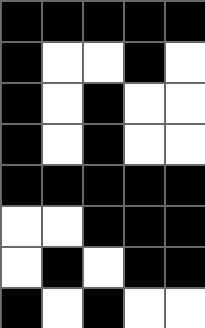[["black", "black", "black", "black", "black"], ["black", "white", "white", "black", "white"], ["black", "white", "black", "white", "white"], ["black", "white", "black", "white", "white"], ["black", "black", "black", "black", "black"], ["white", "white", "black", "black", "black"], ["white", "black", "white", "black", "black"], ["black", "white", "black", "white", "white"]]